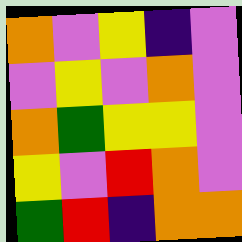[["orange", "violet", "yellow", "indigo", "violet"], ["violet", "yellow", "violet", "orange", "violet"], ["orange", "green", "yellow", "yellow", "violet"], ["yellow", "violet", "red", "orange", "violet"], ["green", "red", "indigo", "orange", "orange"]]